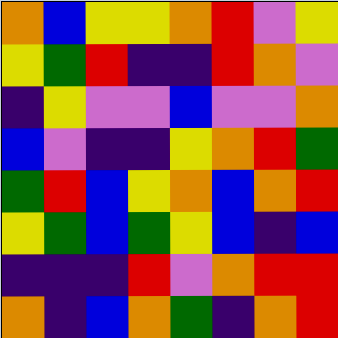[["orange", "blue", "yellow", "yellow", "orange", "red", "violet", "yellow"], ["yellow", "green", "red", "indigo", "indigo", "red", "orange", "violet"], ["indigo", "yellow", "violet", "violet", "blue", "violet", "violet", "orange"], ["blue", "violet", "indigo", "indigo", "yellow", "orange", "red", "green"], ["green", "red", "blue", "yellow", "orange", "blue", "orange", "red"], ["yellow", "green", "blue", "green", "yellow", "blue", "indigo", "blue"], ["indigo", "indigo", "indigo", "red", "violet", "orange", "red", "red"], ["orange", "indigo", "blue", "orange", "green", "indigo", "orange", "red"]]